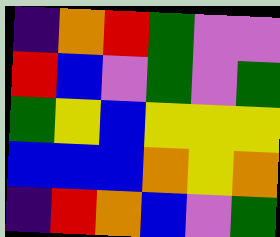[["indigo", "orange", "red", "green", "violet", "violet"], ["red", "blue", "violet", "green", "violet", "green"], ["green", "yellow", "blue", "yellow", "yellow", "yellow"], ["blue", "blue", "blue", "orange", "yellow", "orange"], ["indigo", "red", "orange", "blue", "violet", "green"]]